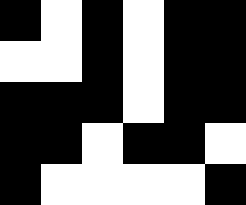[["black", "white", "black", "white", "black", "black"], ["white", "white", "black", "white", "black", "black"], ["black", "black", "black", "white", "black", "black"], ["black", "black", "white", "black", "black", "white"], ["black", "white", "white", "white", "white", "black"]]